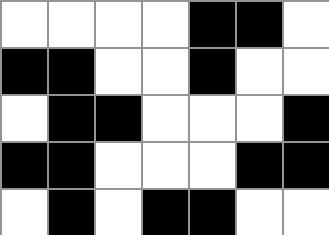[["white", "white", "white", "white", "black", "black", "white"], ["black", "black", "white", "white", "black", "white", "white"], ["white", "black", "black", "white", "white", "white", "black"], ["black", "black", "white", "white", "white", "black", "black"], ["white", "black", "white", "black", "black", "white", "white"]]